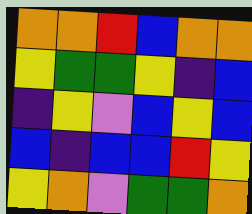[["orange", "orange", "red", "blue", "orange", "orange"], ["yellow", "green", "green", "yellow", "indigo", "blue"], ["indigo", "yellow", "violet", "blue", "yellow", "blue"], ["blue", "indigo", "blue", "blue", "red", "yellow"], ["yellow", "orange", "violet", "green", "green", "orange"]]